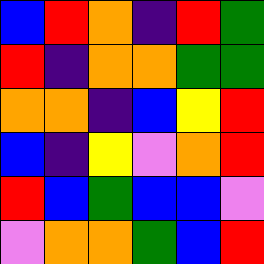[["blue", "red", "orange", "indigo", "red", "green"], ["red", "indigo", "orange", "orange", "green", "green"], ["orange", "orange", "indigo", "blue", "yellow", "red"], ["blue", "indigo", "yellow", "violet", "orange", "red"], ["red", "blue", "green", "blue", "blue", "violet"], ["violet", "orange", "orange", "green", "blue", "red"]]